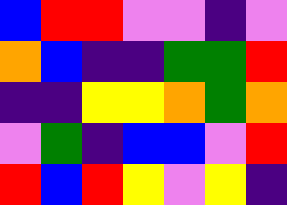[["blue", "red", "red", "violet", "violet", "indigo", "violet"], ["orange", "blue", "indigo", "indigo", "green", "green", "red"], ["indigo", "indigo", "yellow", "yellow", "orange", "green", "orange"], ["violet", "green", "indigo", "blue", "blue", "violet", "red"], ["red", "blue", "red", "yellow", "violet", "yellow", "indigo"]]